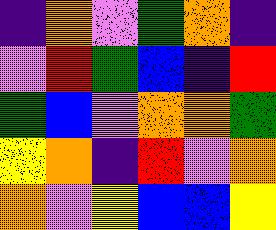[["indigo", "orange", "violet", "green", "orange", "indigo"], ["violet", "red", "green", "blue", "indigo", "red"], ["green", "blue", "violet", "orange", "orange", "green"], ["yellow", "orange", "indigo", "red", "violet", "orange"], ["orange", "violet", "yellow", "blue", "blue", "yellow"]]